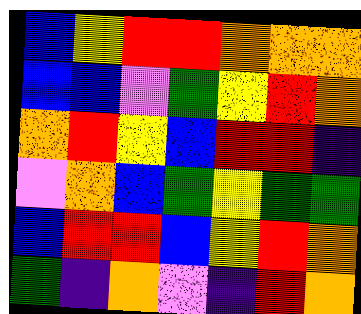[["blue", "yellow", "red", "red", "orange", "orange", "orange"], ["blue", "blue", "violet", "green", "yellow", "red", "orange"], ["orange", "red", "yellow", "blue", "red", "red", "indigo"], ["violet", "orange", "blue", "green", "yellow", "green", "green"], ["blue", "red", "red", "blue", "yellow", "red", "orange"], ["green", "indigo", "orange", "violet", "indigo", "red", "orange"]]